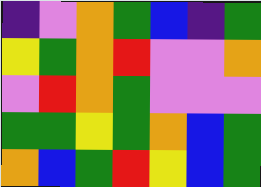[["indigo", "violet", "orange", "green", "blue", "indigo", "green"], ["yellow", "green", "orange", "red", "violet", "violet", "orange"], ["violet", "red", "orange", "green", "violet", "violet", "violet"], ["green", "green", "yellow", "green", "orange", "blue", "green"], ["orange", "blue", "green", "red", "yellow", "blue", "green"]]